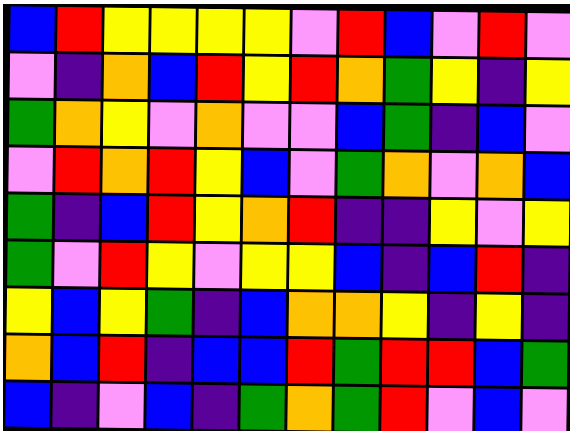[["blue", "red", "yellow", "yellow", "yellow", "yellow", "violet", "red", "blue", "violet", "red", "violet"], ["violet", "indigo", "orange", "blue", "red", "yellow", "red", "orange", "green", "yellow", "indigo", "yellow"], ["green", "orange", "yellow", "violet", "orange", "violet", "violet", "blue", "green", "indigo", "blue", "violet"], ["violet", "red", "orange", "red", "yellow", "blue", "violet", "green", "orange", "violet", "orange", "blue"], ["green", "indigo", "blue", "red", "yellow", "orange", "red", "indigo", "indigo", "yellow", "violet", "yellow"], ["green", "violet", "red", "yellow", "violet", "yellow", "yellow", "blue", "indigo", "blue", "red", "indigo"], ["yellow", "blue", "yellow", "green", "indigo", "blue", "orange", "orange", "yellow", "indigo", "yellow", "indigo"], ["orange", "blue", "red", "indigo", "blue", "blue", "red", "green", "red", "red", "blue", "green"], ["blue", "indigo", "violet", "blue", "indigo", "green", "orange", "green", "red", "violet", "blue", "violet"]]